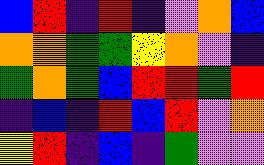[["blue", "red", "indigo", "red", "indigo", "violet", "orange", "blue"], ["orange", "orange", "green", "green", "yellow", "orange", "violet", "indigo"], ["green", "orange", "green", "blue", "red", "red", "green", "red"], ["indigo", "blue", "indigo", "red", "blue", "red", "violet", "orange"], ["yellow", "red", "indigo", "blue", "indigo", "green", "violet", "violet"]]